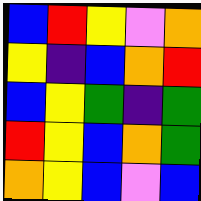[["blue", "red", "yellow", "violet", "orange"], ["yellow", "indigo", "blue", "orange", "red"], ["blue", "yellow", "green", "indigo", "green"], ["red", "yellow", "blue", "orange", "green"], ["orange", "yellow", "blue", "violet", "blue"]]